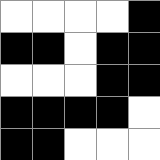[["white", "white", "white", "white", "black"], ["black", "black", "white", "black", "black"], ["white", "white", "white", "black", "black"], ["black", "black", "black", "black", "white"], ["black", "black", "white", "white", "white"]]